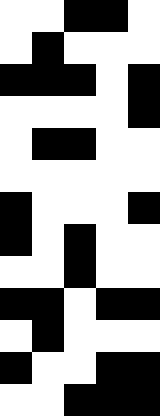[["white", "white", "black", "black", "white"], ["white", "black", "white", "white", "white"], ["black", "black", "black", "white", "black"], ["white", "white", "white", "white", "black"], ["white", "black", "black", "white", "white"], ["white", "white", "white", "white", "white"], ["black", "white", "white", "white", "black"], ["black", "white", "black", "white", "white"], ["white", "white", "black", "white", "white"], ["black", "black", "white", "black", "black"], ["white", "black", "white", "white", "white"], ["black", "white", "white", "black", "black"], ["white", "white", "black", "black", "black"]]